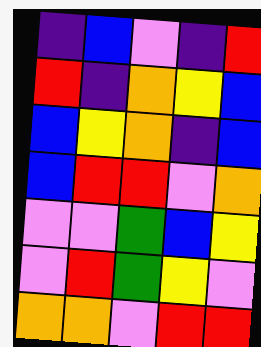[["indigo", "blue", "violet", "indigo", "red"], ["red", "indigo", "orange", "yellow", "blue"], ["blue", "yellow", "orange", "indigo", "blue"], ["blue", "red", "red", "violet", "orange"], ["violet", "violet", "green", "blue", "yellow"], ["violet", "red", "green", "yellow", "violet"], ["orange", "orange", "violet", "red", "red"]]